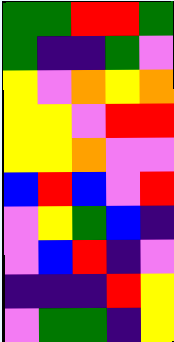[["green", "green", "red", "red", "green"], ["green", "indigo", "indigo", "green", "violet"], ["yellow", "violet", "orange", "yellow", "orange"], ["yellow", "yellow", "violet", "red", "red"], ["yellow", "yellow", "orange", "violet", "violet"], ["blue", "red", "blue", "violet", "red"], ["violet", "yellow", "green", "blue", "indigo"], ["violet", "blue", "red", "indigo", "violet"], ["indigo", "indigo", "indigo", "red", "yellow"], ["violet", "green", "green", "indigo", "yellow"]]